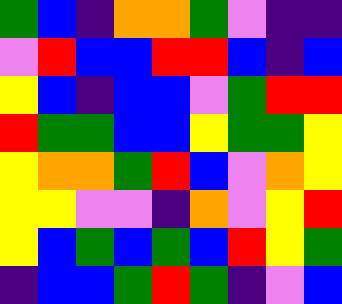[["green", "blue", "indigo", "orange", "orange", "green", "violet", "indigo", "indigo"], ["violet", "red", "blue", "blue", "red", "red", "blue", "indigo", "blue"], ["yellow", "blue", "indigo", "blue", "blue", "violet", "green", "red", "red"], ["red", "green", "green", "blue", "blue", "yellow", "green", "green", "yellow"], ["yellow", "orange", "orange", "green", "red", "blue", "violet", "orange", "yellow"], ["yellow", "yellow", "violet", "violet", "indigo", "orange", "violet", "yellow", "red"], ["yellow", "blue", "green", "blue", "green", "blue", "red", "yellow", "green"], ["indigo", "blue", "blue", "green", "red", "green", "indigo", "violet", "blue"]]